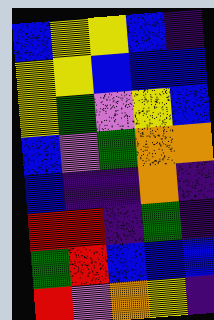[["blue", "yellow", "yellow", "blue", "indigo"], ["yellow", "yellow", "blue", "blue", "blue"], ["yellow", "green", "violet", "yellow", "blue"], ["blue", "violet", "green", "orange", "orange"], ["blue", "indigo", "indigo", "orange", "indigo"], ["red", "red", "indigo", "green", "indigo"], ["green", "red", "blue", "blue", "blue"], ["red", "violet", "orange", "yellow", "indigo"]]